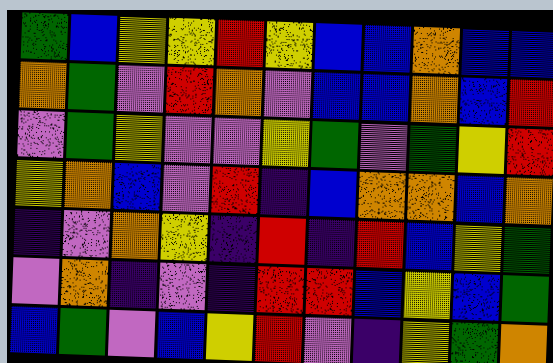[["green", "blue", "yellow", "yellow", "red", "yellow", "blue", "blue", "orange", "blue", "blue"], ["orange", "green", "violet", "red", "orange", "violet", "blue", "blue", "orange", "blue", "red"], ["violet", "green", "yellow", "violet", "violet", "yellow", "green", "violet", "green", "yellow", "red"], ["yellow", "orange", "blue", "violet", "red", "indigo", "blue", "orange", "orange", "blue", "orange"], ["indigo", "violet", "orange", "yellow", "indigo", "red", "indigo", "red", "blue", "yellow", "green"], ["violet", "orange", "indigo", "violet", "indigo", "red", "red", "blue", "yellow", "blue", "green"], ["blue", "green", "violet", "blue", "yellow", "red", "violet", "indigo", "yellow", "green", "orange"]]